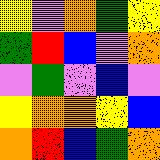[["yellow", "violet", "orange", "green", "yellow"], ["green", "red", "blue", "violet", "orange"], ["violet", "green", "violet", "blue", "violet"], ["yellow", "orange", "orange", "yellow", "blue"], ["orange", "red", "blue", "green", "orange"]]